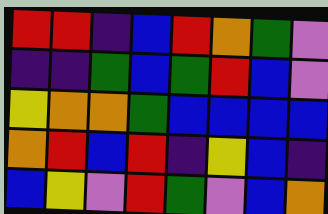[["red", "red", "indigo", "blue", "red", "orange", "green", "violet"], ["indigo", "indigo", "green", "blue", "green", "red", "blue", "violet"], ["yellow", "orange", "orange", "green", "blue", "blue", "blue", "blue"], ["orange", "red", "blue", "red", "indigo", "yellow", "blue", "indigo"], ["blue", "yellow", "violet", "red", "green", "violet", "blue", "orange"]]